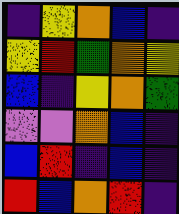[["indigo", "yellow", "orange", "blue", "indigo"], ["yellow", "red", "green", "orange", "yellow"], ["blue", "indigo", "yellow", "orange", "green"], ["violet", "violet", "orange", "blue", "indigo"], ["blue", "red", "indigo", "blue", "indigo"], ["red", "blue", "orange", "red", "indigo"]]